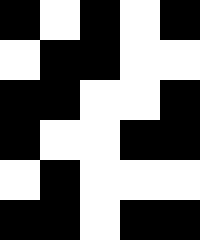[["black", "white", "black", "white", "black"], ["white", "black", "black", "white", "white"], ["black", "black", "white", "white", "black"], ["black", "white", "white", "black", "black"], ["white", "black", "white", "white", "white"], ["black", "black", "white", "black", "black"]]